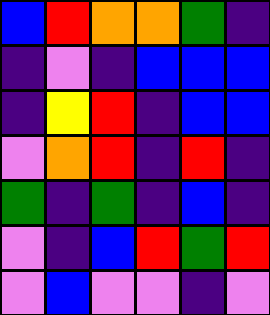[["blue", "red", "orange", "orange", "green", "indigo"], ["indigo", "violet", "indigo", "blue", "blue", "blue"], ["indigo", "yellow", "red", "indigo", "blue", "blue"], ["violet", "orange", "red", "indigo", "red", "indigo"], ["green", "indigo", "green", "indigo", "blue", "indigo"], ["violet", "indigo", "blue", "red", "green", "red"], ["violet", "blue", "violet", "violet", "indigo", "violet"]]